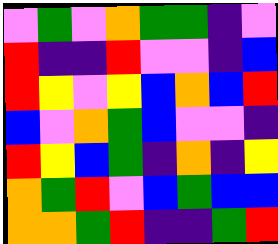[["violet", "green", "violet", "orange", "green", "green", "indigo", "violet"], ["red", "indigo", "indigo", "red", "violet", "violet", "indigo", "blue"], ["red", "yellow", "violet", "yellow", "blue", "orange", "blue", "red"], ["blue", "violet", "orange", "green", "blue", "violet", "violet", "indigo"], ["red", "yellow", "blue", "green", "indigo", "orange", "indigo", "yellow"], ["orange", "green", "red", "violet", "blue", "green", "blue", "blue"], ["orange", "orange", "green", "red", "indigo", "indigo", "green", "red"]]